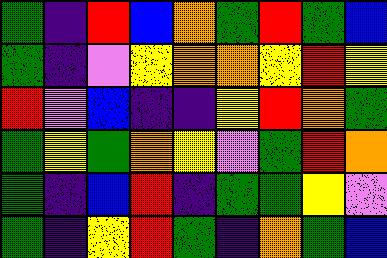[["green", "indigo", "red", "blue", "orange", "green", "red", "green", "blue"], ["green", "indigo", "violet", "yellow", "orange", "orange", "yellow", "red", "yellow"], ["red", "violet", "blue", "indigo", "indigo", "yellow", "red", "orange", "green"], ["green", "yellow", "green", "orange", "yellow", "violet", "green", "red", "orange"], ["green", "indigo", "blue", "red", "indigo", "green", "green", "yellow", "violet"], ["green", "indigo", "yellow", "red", "green", "indigo", "orange", "green", "blue"]]